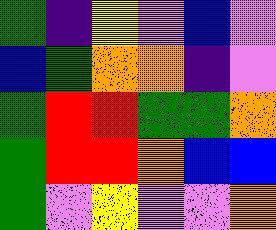[["green", "indigo", "yellow", "violet", "blue", "violet"], ["blue", "green", "orange", "orange", "indigo", "violet"], ["green", "red", "red", "green", "green", "orange"], ["green", "red", "red", "orange", "blue", "blue"], ["green", "violet", "yellow", "violet", "violet", "orange"]]